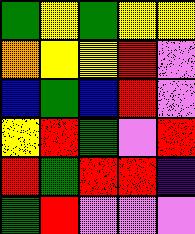[["green", "yellow", "green", "yellow", "yellow"], ["orange", "yellow", "yellow", "red", "violet"], ["blue", "green", "blue", "red", "violet"], ["yellow", "red", "green", "violet", "red"], ["red", "green", "red", "red", "indigo"], ["green", "red", "violet", "violet", "violet"]]